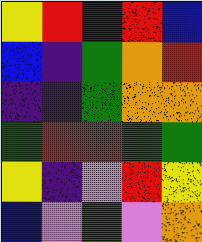[["yellow", "red", "indigo", "red", "blue"], ["blue", "indigo", "green", "orange", "red"], ["indigo", "indigo", "green", "orange", "orange"], ["green", "red", "red", "green", "green"], ["yellow", "indigo", "violet", "red", "yellow"], ["blue", "violet", "green", "violet", "orange"]]